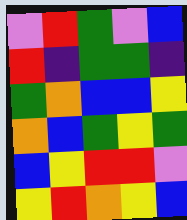[["violet", "red", "green", "violet", "blue"], ["red", "indigo", "green", "green", "indigo"], ["green", "orange", "blue", "blue", "yellow"], ["orange", "blue", "green", "yellow", "green"], ["blue", "yellow", "red", "red", "violet"], ["yellow", "red", "orange", "yellow", "blue"]]